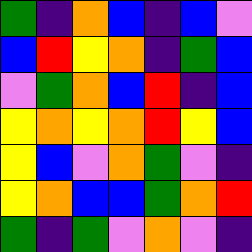[["green", "indigo", "orange", "blue", "indigo", "blue", "violet"], ["blue", "red", "yellow", "orange", "indigo", "green", "blue"], ["violet", "green", "orange", "blue", "red", "indigo", "blue"], ["yellow", "orange", "yellow", "orange", "red", "yellow", "blue"], ["yellow", "blue", "violet", "orange", "green", "violet", "indigo"], ["yellow", "orange", "blue", "blue", "green", "orange", "red"], ["green", "indigo", "green", "violet", "orange", "violet", "indigo"]]